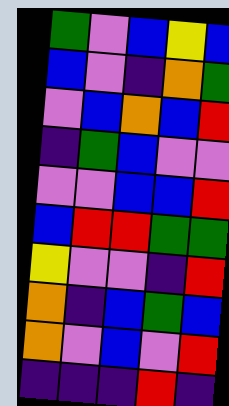[["green", "violet", "blue", "yellow", "blue"], ["blue", "violet", "indigo", "orange", "green"], ["violet", "blue", "orange", "blue", "red"], ["indigo", "green", "blue", "violet", "violet"], ["violet", "violet", "blue", "blue", "red"], ["blue", "red", "red", "green", "green"], ["yellow", "violet", "violet", "indigo", "red"], ["orange", "indigo", "blue", "green", "blue"], ["orange", "violet", "blue", "violet", "red"], ["indigo", "indigo", "indigo", "red", "indigo"]]